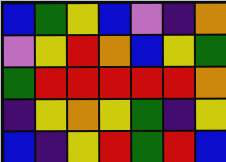[["blue", "green", "yellow", "blue", "violet", "indigo", "orange"], ["violet", "yellow", "red", "orange", "blue", "yellow", "green"], ["green", "red", "red", "red", "red", "red", "orange"], ["indigo", "yellow", "orange", "yellow", "green", "indigo", "yellow"], ["blue", "indigo", "yellow", "red", "green", "red", "blue"]]